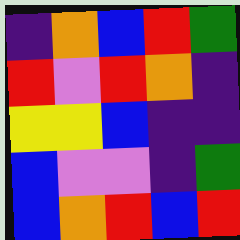[["indigo", "orange", "blue", "red", "green"], ["red", "violet", "red", "orange", "indigo"], ["yellow", "yellow", "blue", "indigo", "indigo"], ["blue", "violet", "violet", "indigo", "green"], ["blue", "orange", "red", "blue", "red"]]